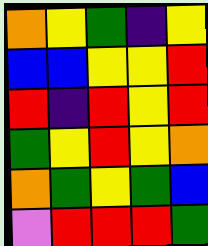[["orange", "yellow", "green", "indigo", "yellow"], ["blue", "blue", "yellow", "yellow", "red"], ["red", "indigo", "red", "yellow", "red"], ["green", "yellow", "red", "yellow", "orange"], ["orange", "green", "yellow", "green", "blue"], ["violet", "red", "red", "red", "green"]]